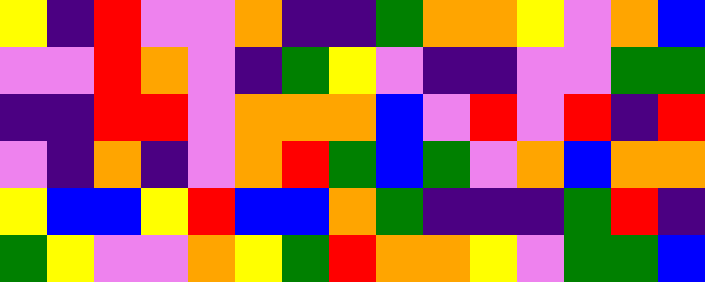[["yellow", "indigo", "red", "violet", "violet", "orange", "indigo", "indigo", "green", "orange", "orange", "yellow", "violet", "orange", "blue"], ["violet", "violet", "red", "orange", "violet", "indigo", "green", "yellow", "violet", "indigo", "indigo", "violet", "violet", "green", "green"], ["indigo", "indigo", "red", "red", "violet", "orange", "orange", "orange", "blue", "violet", "red", "violet", "red", "indigo", "red"], ["violet", "indigo", "orange", "indigo", "violet", "orange", "red", "green", "blue", "green", "violet", "orange", "blue", "orange", "orange"], ["yellow", "blue", "blue", "yellow", "red", "blue", "blue", "orange", "green", "indigo", "indigo", "indigo", "green", "red", "indigo"], ["green", "yellow", "violet", "violet", "orange", "yellow", "green", "red", "orange", "orange", "yellow", "violet", "green", "green", "blue"]]